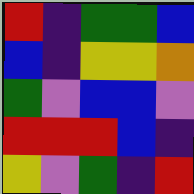[["red", "indigo", "green", "green", "blue"], ["blue", "indigo", "yellow", "yellow", "orange"], ["green", "violet", "blue", "blue", "violet"], ["red", "red", "red", "blue", "indigo"], ["yellow", "violet", "green", "indigo", "red"]]